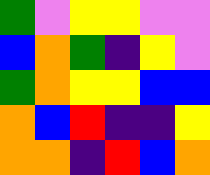[["green", "violet", "yellow", "yellow", "violet", "violet"], ["blue", "orange", "green", "indigo", "yellow", "violet"], ["green", "orange", "yellow", "yellow", "blue", "blue"], ["orange", "blue", "red", "indigo", "indigo", "yellow"], ["orange", "orange", "indigo", "red", "blue", "orange"]]